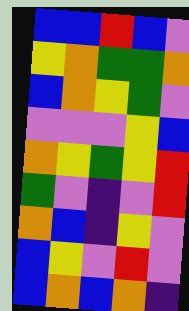[["blue", "blue", "red", "blue", "violet"], ["yellow", "orange", "green", "green", "orange"], ["blue", "orange", "yellow", "green", "violet"], ["violet", "violet", "violet", "yellow", "blue"], ["orange", "yellow", "green", "yellow", "red"], ["green", "violet", "indigo", "violet", "red"], ["orange", "blue", "indigo", "yellow", "violet"], ["blue", "yellow", "violet", "red", "violet"], ["blue", "orange", "blue", "orange", "indigo"]]